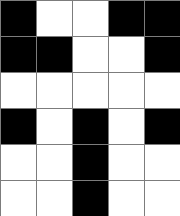[["black", "white", "white", "black", "black"], ["black", "black", "white", "white", "black"], ["white", "white", "white", "white", "white"], ["black", "white", "black", "white", "black"], ["white", "white", "black", "white", "white"], ["white", "white", "black", "white", "white"]]